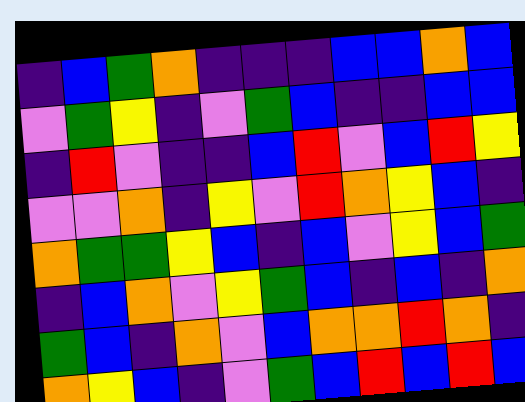[["indigo", "blue", "green", "orange", "indigo", "indigo", "indigo", "blue", "blue", "orange", "blue"], ["violet", "green", "yellow", "indigo", "violet", "green", "blue", "indigo", "indigo", "blue", "blue"], ["indigo", "red", "violet", "indigo", "indigo", "blue", "red", "violet", "blue", "red", "yellow"], ["violet", "violet", "orange", "indigo", "yellow", "violet", "red", "orange", "yellow", "blue", "indigo"], ["orange", "green", "green", "yellow", "blue", "indigo", "blue", "violet", "yellow", "blue", "green"], ["indigo", "blue", "orange", "violet", "yellow", "green", "blue", "indigo", "blue", "indigo", "orange"], ["green", "blue", "indigo", "orange", "violet", "blue", "orange", "orange", "red", "orange", "indigo"], ["orange", "yellow", "blue", "indigo", "violet", "green", "blue", "red", "blue", "red", "blue"]]